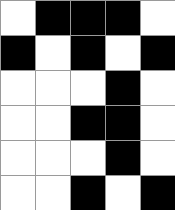[["white", "black", "black", "black", "white"], ["black", "white", "black", "white", "black"], ["white", "white", "white", "black", "white"], ["white", "white", "black", "black", "white"], ["white", "white", "white", "black", "white"], ["white", "white", "black", "white", "black"]]